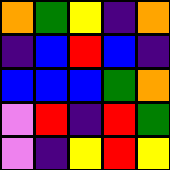[["orange", "green", "yellow", "indigo", "orange"], ["indigo", "blue", "red", "blue", "indigo"], ["blue", "blue", "blue", "green", "orange"], ["violet", "red", "indigo", "red", "green"], ["violet", "indigo", "yellow", "red", "yellow"]]